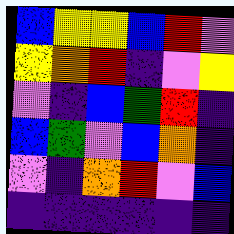[["blue", "yellow", "yellow", "blue", "red", "violet"], ["yellow", "orange", "red", "indigo", "violet", "yellow"], ["violet", "indigo", "blue", "green", "red", "indigo"], ["blue", "green", "violet", "blue", "orange", "indigo"], ["violet", "indigo", "orange", "red", "violet", "blue"], ["indigo", "indigo", "indigo", "indigo", "indigo", "indigo"]]